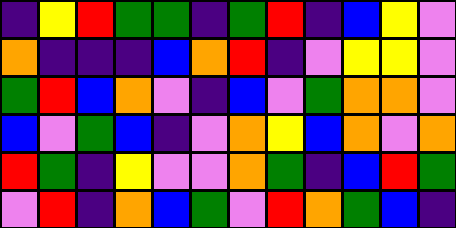[["indigo", "yellow", "red", "green", "green", "indigo", "green", "red", "indigo", "blue", "yellow", "violet"], ["orange", "indigo", "indigo", "indigo", "blue", "orange", "red", "indigo", "violet", "yellow", "yellow", "violet"], ["green", "red", "blue", "orange", "violet", "indigo", "blue", "violet", "green", "orange", "orange", "violet"], ["blue", "violet", "green", "blue", "indigo", "violet", "orange", "yellow", "blue", "orange", "violet", "orange"], ["red", "green", "indigo", "yellow", "violet", "violet", "orange", "green", "indigo", "blue", "red", "green"], ["violet", "red", "indigo", "orange", "blue", "green", "violet", "red", "orange", "green", "blue", "indigo"]]